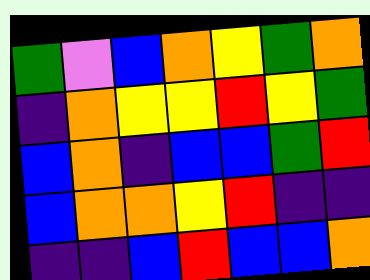[["green", "violet", "blue", "orange", "yellow", "green", "orange"], ["indigo", "orange", "yellow", "yellow", "red", "yellow", "green"], ["blue", "orange", "indigo", "blue", "blue", "green", "red"], ["blue", "orange", "orange", "yellow", "red", "indigo", "indigo"], ["indigo", "indigo", "blue", "red", "blue", "blue", "orange"]]